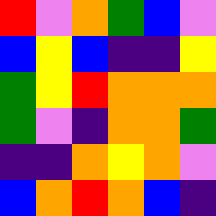[["red", "violet", "orange", "green", "blue", "violet"], ["blue", "yellow", "blue", "indigo", "indigo", "yellow"], ["green", "yellow", "red", "orange", "orange", "orange"], ["green", "violet", "indigo", "orange", "orange", "green"], ["indigo", "indigo", "orange", "yellow", "orange", "violet"], ["blue", "orange", "red", "orange", "blue", "indigo"]]